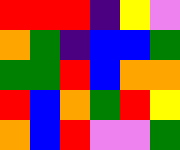[["red", "red", "red", "indigo", "yellow", "violet"], ["orange", "green", "indigo", "blue", "blue", "green"], ["green", "green", "red", "blue", "orange", "orange"], ["red", "blue", "orange", "green", "red", "yellow"], ["orange", "blue", "red", "violet", "violet", "green"]]